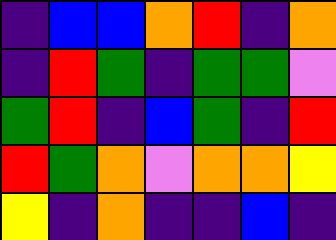[["indigo", "blue", "blue", "orange", "red", "indigo", "orange"], ["indigo", "red", "green", "indigo", "green", "green", "violet"], ["green", "red", "indigo", "blue", "green", "indigo", "red"], ["red", "green", "orange", "violet", "orange", "orange", "yellow"], ["yellow", "indigo", "orange", "indigo", "indigo", "blue", "indigo"]]